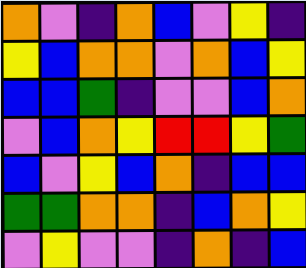[["orange", "violet", "indigo", "orange", "blue", "violet", "yellow", "indigo"], ["yellow", "blue", "orange", "orange", "violet", "orange", "blue", "yellow"], ["blue", "blue", "green", "indigo", "violet", "violet", "blue", "orange"], ["violet", "blue", "orange", "yellow", "red", "red", "yellow", "green"], ["blue", "violet", "yellow", "blue", "orange", "indigo", "blue", "blue"], ["green", "green", "orange", "orange", "indigo", "blue", "orange", "yellow"], ["violet", "yellow", "violet", "violet", "indigo", "orange", "indigo", "blue"]]